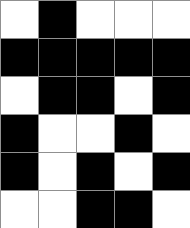[["white", "black", "white", "white", "white"], ["black", "black", "black", "black", "black"], ["white", "black", "black", "white", "black"], ["black", "white", "white", "black", "white"], ["black", "white", "black", "white", "black"], ["white", "white", "black", "black", "white"]]